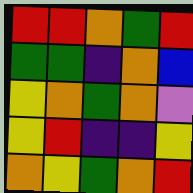[["red", "red", "orange", "green", "red"], ["green", "green", "indigo", "orange", "blue"], ["yellow", "orange", "green", "orange", "violet"], ["yellow", "red", "indigo", "indigo", "yellow"], ["orange", "yellow", "green", "orange", "red"]]